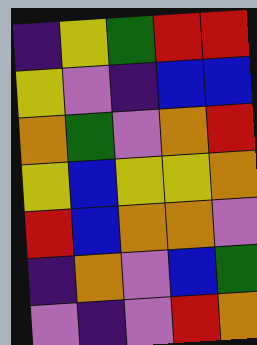[["indigo", "yellow", "green", "red", "red"], ["yellow", "violet", "indigo", "blue", "blue"], ["orange", "green", "violet", "orange", "red"], ["yellow", "blue", "yellow", "yellow", "orange"], ["red", "blue", "orange", "orange", "violet"], ["indigo", "orange", "violet", "blue", "green"], ["violet", "indigo", "violet", "red", "orange"]]